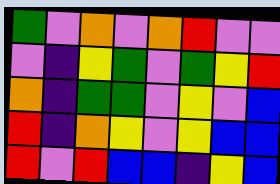[["green", "violet", "orange", "violet", "orange", "red", "violet", "violet"], ["violet", "indigo", "yellow", "green", "violet", "green", "yellow", "red"], ["orange", "indigo", "green", "green", "violet", "yellow", "violet", "blue"], ["red", "indigo", "orange", "yellow", "violet", "yellow", "blue", "blue"], ["red", "violet", "red", "blue", "blue", "indigo", "yellow", "blue"]]